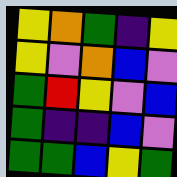[["yellow", "orange", "green", "indigo", "yellow"], ["yellow", "violet", "orange", "blue", "violet"], ["green", "red", "yellow", "violet", "blue"], ["green", "indigo", "indigo", "blue", "violet"], ["green", "green", "blue", "yellow", "green"]]